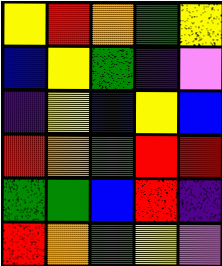[["yellow", "red", "orange", "green", "yellow"], ["blue", "yellow", "green", "indigo", "violet"], ["indigo", "yellow", "blue", "yellow", "blue"], ["red", "orange", "green", "red", "red"], ["green", "green", "blue", "red", "indigo"], ["red", "orange", "green", "yellow", "violet"]]